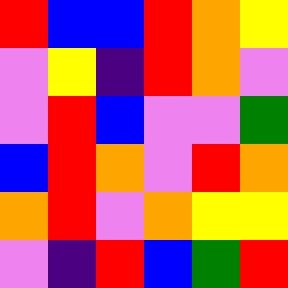[["red", "blue", "blue", "red", "orange", "yellow"], ["violet", "yellow", "indigo", "red", "orange", "violet"], ["violet", "red", "blue", "violet", "violet", "green"], ["blue", "red", "orange", "violet", "red", "orange"], ["orange", "red", "violet", "orange", "yellow", "yellow"], ["violet", "indigo", "red", "blue", "green", "red"]]